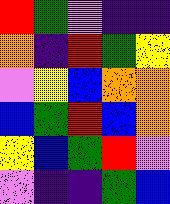[["red", "green", "violet", "indigo", "indigo"], ["orange", "indigo", "red", "green", "yellow"], ["violet", "yellow", "blue", "orange", "orange"], ["blue", "green", "red", "blue", "orange"], ["yellow", "blue", "green", "red", "violet"], ["violet", "indigo", "indigo", "green", "blue"]]